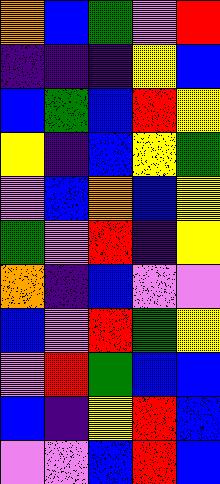[["orange", "blue", "green", "violet", "red"], ["indigo", "indigo", "indigo", "yellow", "blue"], ["blue", "green", "blue", "red", "yellow"], ["yellow", "indigo", "blue", "yellow", "green"], ["violet", "blue", "orange", "blue", "yellow"], ["green", "violet", "red", "indigo", "yellow"], ["orange", "indigo", "blue", "violet", "violet"], ["blue", "violet", "red", "green", "yellow"], ["violet", "red", "green", "blue", "blue"], ["blue", "indigo", "yellow", "red", "blue"], ["violet", "violet", "blue", "red", "blue"]]